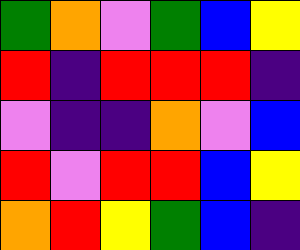[["green", "orange", "violet", "green", "blue", "yellow"], ["red", "indigo", "red", "red", "red", "indigo"], ["violet", "indigo", "indigo", "orange", "violet", "blue"], ["red", "violet", "red", "red", "blue", "yellow"], ["orange", "red", "yellow", "green", "blue", "indigo"]]